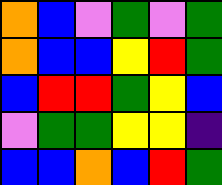[["orange", "blue", "violet", "green", "violet", "green"], ["orange", "blue", "blue", "yellow", "red", "green"], ["blue", "red", "red", "green", "yellow", "blue"], ["violet", "green", "green", "yellow", "yellow", "indigo"], ["blue", "blue", "orange", "blue", "red", "green"]]